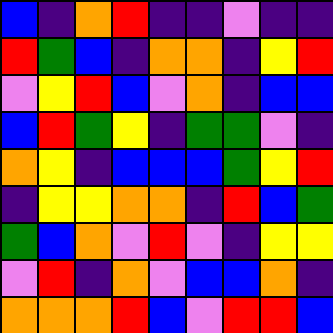[["blue", "indigo", "orange", "red", "indigo", "indigo", "violet", "indigo", "indigo"], ["red", "green", "blue", "indigo", "orange", "orange", "indigo", "yellow", "red"], ["violet", "yellow", "red", "blue", "violet", "orange", "indigo", "blue", "blue"], ["blue", "red", "green", "yellow", "indigo", "green", "green", "violet", "indigo"], ["orange", "yellow", "indigo", "blue", "blue", "blue", "green", "yellow", "red"], ["indigo", "yellow", "yellow", "orange", "orange", "indigo", "red", "blue", "green"], ["green", "blue", "orange", "violet", "red", "violet", "indigo", "yellow", "yellow"], ["violet", "red", "indigo", "orange", "violet", "blue", "blue", "orange", "indigo"], ["orange", "orange", "orange", "red", "blue", "violet", "red", "red", "blue"]]